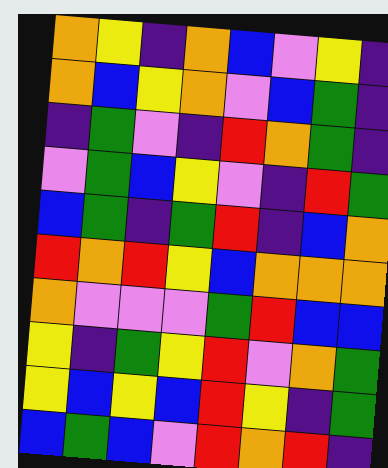[["orange", "yellow", "indigo", "orange", "blue", "violet", "yellow", "indigo"], ["orange", "blue", "yellow", "orange", "violet", "blue", "green", "indigo"], ["indigo", "green", "violet", "indigo", "red", "orange", "green", "indigo"], ["violet", "green", "blue", "yellow", "violet", "indigo", "red", "green"], ["blue", "green", "indigo", "green", "red", "indigo", "blue", "orange"], ["red", "orange", "red", "yellow", "blue", "orange", "orange", "orange"], ["orange", "violet", "violet", "violet", "green", "red", "blue", "blue"], ["yellow", "indigo", "green", "yellow", "red", "violet", "orange", "green"], ["yellow", "blue", "yellow", "blue", "red", "yellow", "indigo", "green"], ["blue", "green", "blue", "violet", "red", "orange", "red", "indigo"]]